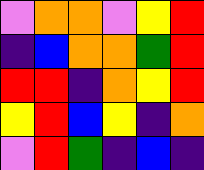[["violet", "orange", "orange", "violet", "yellow", "red"], ["indigo", "blue", "orange", "orange", "green", "red"], ["red", "red", "indigo", "orange", "yellow", "red"], ["yellow", "red", "blue", "yellow", "indigo", "orange"], ["violet", "red", "green", "indigo", "blue", "indigo"]]